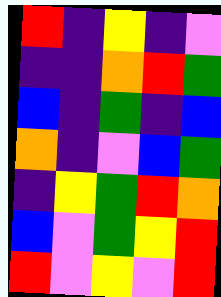[["red", "indigo", "yellow", "indigo", "violet"], ["indigo", "indigo", "orange", "red", "green"], ["blue", "indigo", "green", "indigo", "blue"], ["orange", "indigo", "violet", "blue", "green"], ["indigo", "yellow", "green", "red", "orange"], ["blue", "violet", "green", "yellow", "red"], ["red", "violet", "yellow", "violet", "red"]]